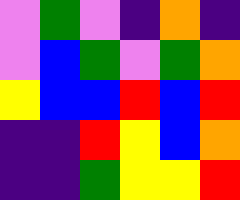[["violet", "green", "violet", "indigo", "orange", "indigo"], ["violet", "blue", "green", "violet", "green", "orange"], ["yellow", "blue", "blue", "red", "blue", "red"], ["indigo", "indigo", "red", "yellow", "blue", "orange"], ["indigo", "indigo", "green", "yellow", "yellow", "red"]]